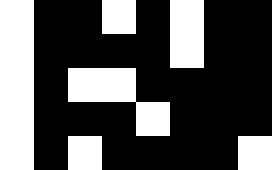[["white", "black", "black", "white", "black", "white", "black", "black"], ["white", "black", "black", "black", "black", "white", "black", "black"], ["white", "black", "white", "white", "black", "black", "black", "black"], ["white", "black", "black", "black", "white", "black", "black", "black"], ["white", "black", "white", "black", "black", "black", "black", "white"]]